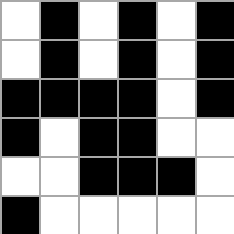[["white", "black", "white", "black", "white", "black"], ["white", "black", "white", "black", "white", "black"], ["black", "black", "black", "black", "white", "black"], ["black", "white", "black", "black", "white", "white"], ["white", "white", "black", "black", "black", "white"], ["black", "white", "white", "white", "white", "white"]]